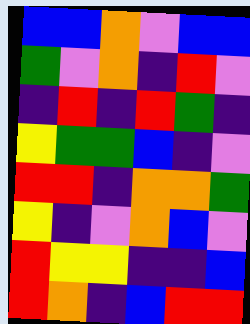[["blue", "blue", "orange", "violet", "blue", "blue"], ["green", "violet", "orange", "indigo", "red", "violet"], ["indigo", "red", "indigo", "red", "green", "indigo"], ["yellow", "green", "green", "blue", "indigo", "violet"], ["red", "red", "indigo", "orange", "orange", "green"], ["yellow", "indigo", "violet", "orange", "blue", "violet"], ["red", "yellow", "yellow", "indigo", "indigo", "blue"], ["red", "orange", "indigo", "blue", "red", "red"]]